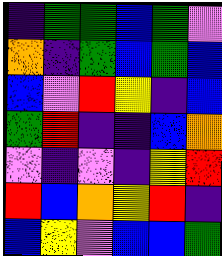[["indigo", "green", "green", "blue", "green", "violet"], ["orange", "indigo", "green", "blue", "green", "blue"], ["blue", "violet", "red", "yellow", "indigo", "blue"], ["green", "red", "indigo", "indigo", "blue", "orange"], ["violet", "indigo", "violet", "indigo", "yellow", "red"], ["red", "blue", "orange", "yellow", "red", "indigo"], ["blue", "yellow", "violet", "blue", "blue", "green"]]